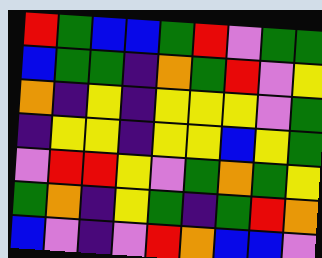[["red", "green", "blue", "blue", "green", "red", "violet", "green", "green"], ["blue", "green", "green", "indigo", "orange", "green", "red", "violet", "yellow"], ["orange", "indigo", "yellow", "indigo", "yellow", "yellow", "yellow", "violet", "green"], ["indigo", "yellow", "yellow", "indigo", "yellow", "yellow", "blue", "yellow", "green"], ["violet", "red", "red", "yellow", "violet", "green", "orange", "green", "yellow"], ["green", "orange", "indigo", "yellow", "green", "indigo", "green", "red", "orange"], ["blue", "violet", "indigo", "violet", "red", "orange", "blue", "blue", "violet"]]